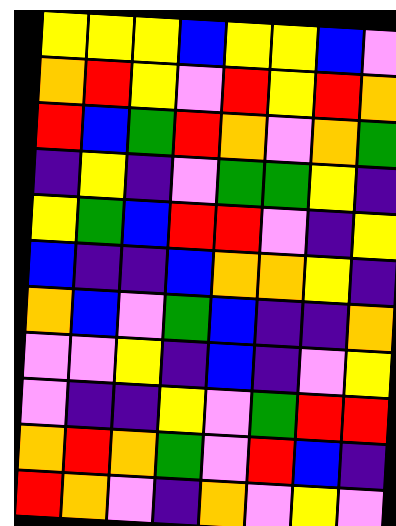[["yellow", "yellow", "yellow", "blue", "yellow", "yellow", "blue", "violet"], ["orange", "red", "yellow", "violet", "red", "yellow", "red", "orange"], ["red", "blue", "green", "red", "orange", "violet", "orange", "green"], ["indigo", "yellow", "indigo", "violet", "green", "green", "yellow", "indigo"], ["yellow", "green", "blue", "red", "red", "violet", "indigo", "yellow"], ["blue", "indigo", "indigo", "blue", "orange", "orange", "yellow", "indigo"], ["orange", "blue", "violet", "green", "blue", "indigo", "indigo", "orange"], ["violet", "violet", "yellow", "indigo", "blue", "indigo", "violet", "yellow"], ["violet", "indigo", "indigo", "yellow", "violet", "green", "red", "red"], ["orange", "red", "orange", "green", "violet", "red", "blue", "indigo"], ["red", "orange", "violet", "indigo", "orange", "violet", "yellow", "violet"]]